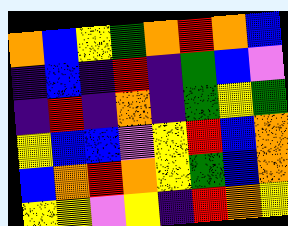[["orange", "blue", "yellow", "green", "orange", "red", "orange", "blue"], ["indigo", "blue", "indigo", "red", "indigo", "green", "blue", "violet"], ["indigo", "red", "indigo", "orange", "indigo", "green", "yellow", "green"], ["yellow", "blue", "blue", "violet", "yellow", "red", "blue", "orange"], ["blue", "orange", "red", "orange", "yellow", "green", "blue", "orange"], ["yellow", "yellow", "violet", "yellow", "indigo", "red", "orange", "yellow"]]